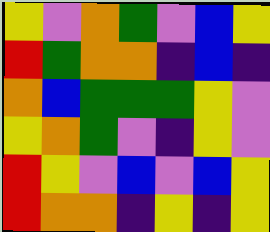[["yellow", "violet", "orange", "green", "violet", "blue", "yellow"], ["red", "green", "orange", "orange", "indigo", "blue", "indigo"], ["orange", "blue", "green", "green", "green", "yellow", "violet"], ["yellow", "orange", "green", "violet", "indigo", "yellow", "violet"], ["red", "yellow", "violet", "blue", "violet", "blue", "yellow"], ["red", "orange", "orange", "indigo", "yellow", "indigo", "yellow"]]